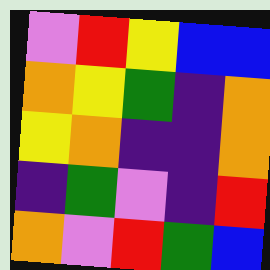[["violet", "red", "yellow", "blue", "blue"], ["orange", "yellow", "green", "indigo", "orange"], ["yellow", "orange", "indigo", "indigo", "orange"], ["indigo", "green", "violet", "indigo", "red"], ["orange", "violet", "red", "green", "blue"]]